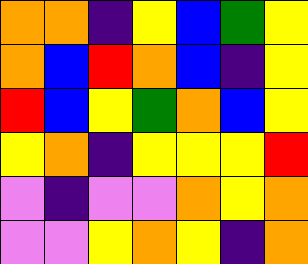[["orange", "orange", "indigo", "yellow", "blue", "green", "yellow"], ["orange", "blue", "red", "orange", "blue", "indigo", "yellow"], ["red", "blue", "yellow", "green", "orange", "blue", "yellow"], ["yellow", "orange", "indigo", "yellow", "yellow", "yellow", "red"], ["violet", "indigo", "violet", "violet", "orange", "yellow", "orange"], ["violet", "violet", "yellow", "orange", "yellow", "indigo", "orange"]]